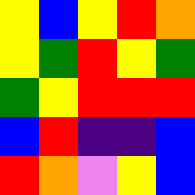[["yellow", "blue", "yellow", "red", "orange"], ["yellow", "green", "red", "yellow", "green"], ["green", "yellow", "red", "red", "red"], ["blue", "red", "indigo", "indigo", "blue"], ["red", "orange", "violet", "yellow", "blue"]]